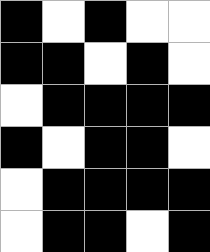[["black", "white", "black", "white", "white"], ["black", "black", "white", "black", "white"], ["white", "black", "black", "black", "black"], ["black", "white", "black", "black", "white"], ["white", "black", "black", "black", "black"], ["white", "black", "black", "white", "black"]]